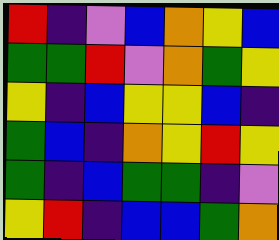[["red", "indigo", "violet", "blue", "orange", "yellow", "blue"], ["green", "green", "red", "violet", "orange", "green", "yellow"], ["yellow", "indigo", "blue", "yellow", "yellow", "blue", "indigo"], ["green", "blue", "indigo", "orange", "yellow", "red", "yellow"], ["green", "indigo", "blue", "green", "green", "indigo", "violet"], ["yellow", "red", "indigo", "blue", "blue", "green", "orange"]]